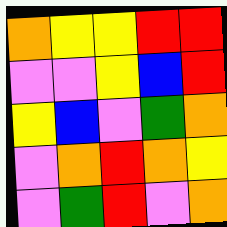[["orange", "yellow", "yellow", "red", "red"], ["violet", "violet", "yellow", "blue", "red"], ["yellow", "blue", "violet", "green", "orange"], ["violet", "orange", "red", "orange", "yellow"], ["violet", "green", "red", "violet", "orange"]]